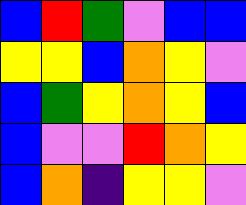[["blue", "red", "green", "violet", "blue", "blue"], ["yellow", "yellow", "blue", "orange", "yellow", "violet"], ["blue", "green", "yellow", "orange", "yellow", "blue"], ["blue", "violet", "violet", "red", "orange", "yellow"], ["blue", "orange", "indigo", "yellow", "yellow", "violet"]]